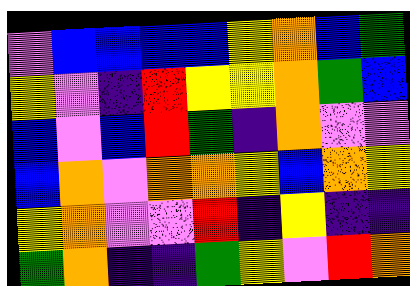[["violet", "blue", "blue", "blue", "blue", "yellow", "orange", "blue", "green"], ["yellow", "violet", "indigo", "red", "yellow", "yellow", "orange", "green", "blue"], ["blue", "violet", "blue", "red", "green", "indigo", "orange", "violet", "violet"], ["blue", "orange", "violet", "orange", "orange", "yellow", "blue", "orange", "yellow"], ["yellow", "orange", "violet", "violet", "red", "indigo", "yellow", "indigo", "indigo"], ["green", "orange", "indigo", "indigo", "green", "yellow", "violet", "red", "orange"]]